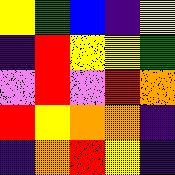[["yellow", "green", "blue", "indigo", "yellow"], ["indigo", "red", "yellow", "yellow", "green"], ["violet", "red", "violet", "red", "orange"], ["red", "yellow", "orange", "orange", "indigo"], ["indigo", "orange", "red", "yellow", "indigo"]]